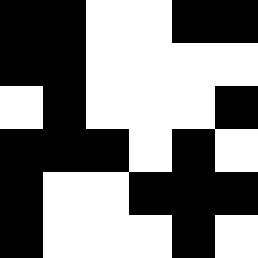[["black", "black", "white", "white", "black", "black"], ["black", "black", "white", "white", "white", "white"], ["white", "black", "white", "white", "white", "black"], ["black", "black", "black", "white", "black", "white"], ["black", "white", "white", "black", "black", "black"], ["black", "white", "white", "white", "black", "white"]]